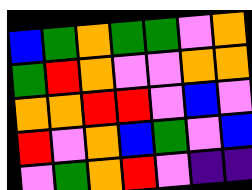[["blue", "green", "orange", "green", "green", "violet", "orange"], ["green", "red", "orange", "violet", "violet", "orange", "orange"], ["orange", "orange", "red", "red", "violet", "blue", "violet"], ["red", "violet", "orange", "blue", "green", "violet", "blue"], ["violet", "green", "orange", "red", "violet", "indigo", "indigo"]]